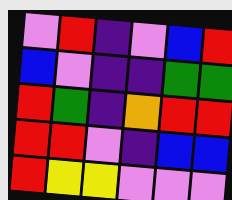[["violet", "red", "indigo", "violet", "blue", "red"], ["blue", "violet", "indigo", "indigo", "green", "green"], ["red", "green", "indigo", "orange", "red", "red"], ["red", "red", "violet", "indigo", "blue", "blue"], ["red", "yellow", "yellow", "violet", "violet", "violet"]]